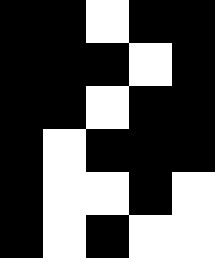[["black", "black", "white", "black", "black"], ["black", "black", "black", "white", "black"], ["black", "black", "white", "black", "black"], ["black", "white", "black", "black", "black"], ["black", "white", "white", "black", "white"], ["black", "white", "black", "white", "white"]]